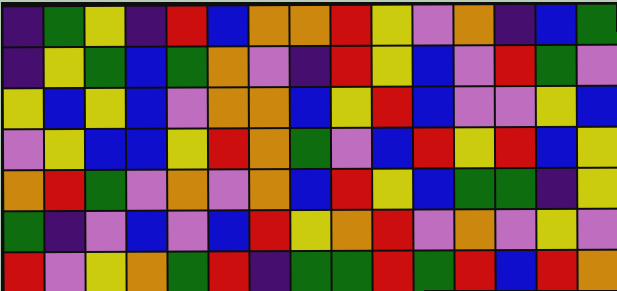[["indigo", "green", "yellow", "indigo", "red", "blue", "orange", "orange", "red", "yellow", "violet", "orange", "indigo", "blue", "green"], ["indigo", "yellow", "green", "blue", "green", "orange", "violet", "indigo", "red", "yellow", "blue", "violet", "red", "green", "violet"], ["yellow", "blue", "yellow", "blue", "violet", "orange", "orange", "blue", "yellow", "red", "blue", "violet", "violet", "yellow", "blue"], ["violet", "yellow", "blue", "blue", "yellow", "red", "orange", "green", "violet", "blue", "red", "yellow", "red", "blue", "yellow"], ["orange", "red", "green", "violet", "orange", "violet", "orange", "blue", "red", "yellow", "blue", "green", "green", "indigo", "yellow"], ["green", "indigo", "violet", "blue", "violet", "blue", "red", "yellow", "orange", "red", "violet", "orange", "violet", "yellow", "violet"], ["red", "violet", "yellow", "orange", "green", "red", "indigo", "green", "green", "red", "green", "red", "blue", "red", "orange"]]